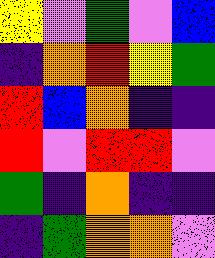[["yellow", "violet", "green", "violet", "blue"], ["indigo", "orange", "red", "yellow", "green"], ["red", "blue", "orange", "indigo", "indigo"], ["red", "violet", "red", "red", "violet"], ["green", "indigo", "orange", "indigo", "indigo"], ["indigo", "green", "orange", "orange", "violet"]]